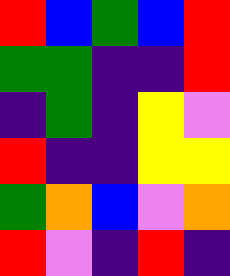[["red", "blue", "green", "blue", "red"], ["green", "green", "indigo", "indigo", "red"], ["indigo", "green", "indigo", "yellow", "violet"], ["red", "indigo", "indigo", "yellow", "yellow"], ["green", "orange", "blue", "violet", "orange"], ["red", "violet", "indigo", "red", "indigo"]]